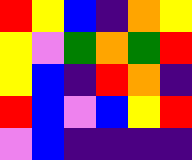[["red", "yellow", "blue", "indigo", "orange", "yellow"], ["yellow", "violet", "green", "orange", "green", "red"], ["yellow", "blue", "indigo", "red", "orange", "indigo"], ["red", "blue", "violet", "blue", "yellow", "red"], ["violet", "blue", "indigo", "indigo", "indigo", "indigo"]]